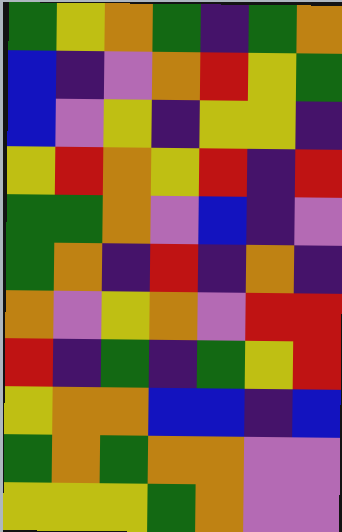[["green", "yellow", "orange", "green", "indigo", "green", "orange"], ["blue", "indigo", "violet", "orange", "red", "yellow", "green"], ["blue", "violet", "yellow", "indigo", "yellow", "yellow", "indigo"], ["yellow", "red", "orange", "yellow", "red", "indigo", "red"], ["green", "green", "orange", "violet", "blue", "indigo", "violet"], ["green", "orange", "indigo", "red", "indigo", "orange", "indigo"], ["orange", "violet", "yellow", "orange", "violet", "red", "red"], ["red", "indigo", "green", "indigo", "green", "yellow", "red"], ["yellow", "orange", "orange", "blue", "blue", "indigo", "blue"], ["green", "orange", "green", "orange", "orange", "violet", "violet"], ["yellow", "yellow", "yellow", "green", "orange", "violet", "violet"]]